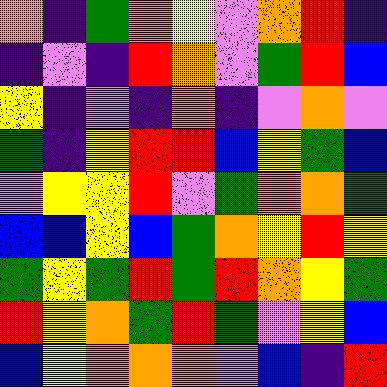[["orange", "indigo", "green", "orange", "yellow", "violet", "orange", "red", "indigo"], ["indigo", "violet", "indigo", "red", "orange", "violet", "green", "red", "blue"], ["yellow", "indigo", "violet", "indigo", "orange", "indigo", "violet", "orange", "violet"], ["green", "indigo", "yellow", "red", "red", "blue", "yellow", "green", "blue"], ["violet", "yellow", "yellow", "red", "violet", "green", "orange", "orange", "green"], ["blue", "blue", "yellow", "blue", "green", "orange", "yellow", "red", "yellow"], ["green", "yellow", "green", "red", "green", "red", "orange", "yellow", "green"], ["red", "yellow", "orange", "green", "red", "green", "violet", "yellow", "blue"], ["blue", "yellow", "orange", "orange", "orange", "violet", "blue", "indigo", "red"]]